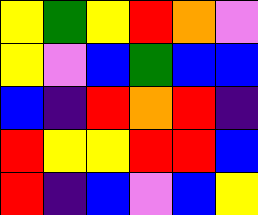[["yellow", "green", "yellow", "red", "orange", "violet"], ["yellow", "violet", "blue", "green", "blue", "blue"], ["blue", "indigo", "red", "orange", "red", "indigo"], ["red", "yellow", "yellow", "red", "red", "blue"], ["red", "indigo", "blue", "violet", "blue", "yellow"]]